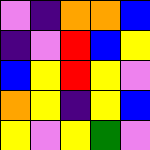[["violet", "indigo", "orange", "orange", "blue"], ["indigo", "violet", "red", "blue", "yellow"], ["blue", "yellow", "red", "yellow", "violet"], ["orange", "yellow", "indigo", "yellow", "blue"], ["yellow", "violet", "yellow", "green", "violet"]]